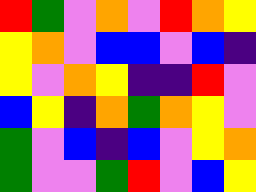[["red", "green", "violet", "orange", "violet", "red", "orange", "yellow"], ["yellow", "orange", "violet", "blue", "blue", "violet", "blue", "indigo"], ["yellow", "violet", "orange", "yellow", "indigo", "indigo", "red", "violet"], ["blue", "yellow", "indigo", "orange", "green", "orange", "yellow", "violet"], ["green", "violet", "blue", "indigo", "blue", "violet", "yellow", "orange"], ["green", "violet", "violet", "green", "red", "violet", "blue", "yellow"]]